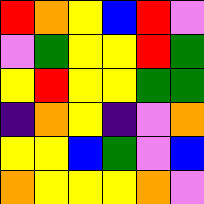[["red", "orange", "yellow", "blue", "red", "violet"], ["violet", "green", "yellow", "yellow", "red", "green"], ["yellow", "red", "yellow", "yellow", "green", "green"], ["indigo", "orange", "yellow", "indigo", "violet", "orange"], ["yellow", "yellow", "blue", "green", "violet", "blue"], ["orange", "yellow", "yellow", "yellow", "orange", "violet"]]